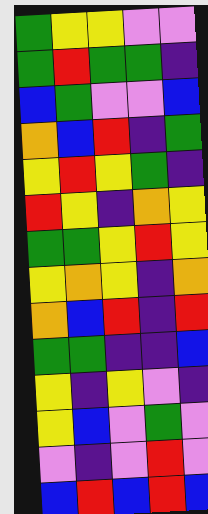[["green", "yellow", "yellow", "violet", "violet"], ["green", "red", "green", "green", "indigo"], ["blue", "green", "violet", "violet", "blue"], ["orange", "blue", "red", "indigo", "green"], ["yellow", "red", "yellow", "green", "indigo"], ["red", "yellow", "indigo", "orange", "yellow"], ["green", "green", "yellow", "red", "yellow"], ["yellow", "orange", "yellow", "indigo", "orange"], ["orange", "blue", "red", "indigo", "red"], ["green", "green", "indigo", "indigo", "blue"], ["yellow", "indigo", "yellow", "violet", "indigo"], ["yellow", "blue", "violet", "green", "violet"], ["violet", "indigo", "violet", "red", "violet"], ["blue", "red", "blue", "red", "blue"]]